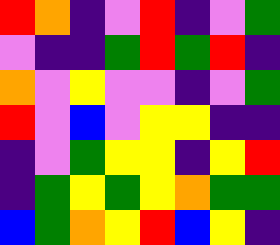[["red", "orange", "indigo", "violet", "red", "indigo", "violet", "green"], ["violet", "indigo", "indigo", "green", "red", "green", "red", "indigo"], ["orange", "violet", "yellow", "violet", "violet", "indigo", "violet", "green"], ["red", "violet", "blue", "violet", "yellow", "yellow", "indigo", "indigo"], ["indigo", "violet", "green", "yellow", "yellow", "indigo", "yellow", "red"], ["indigo", "green", "yellow", "green", "yellow", "orange", "green", "green"], ["blue", "green", "orange", "yellow", "red", "blue", "yellow", "indigo"]]